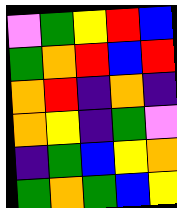[["violet", "green", "yellow", "red", "blue"], ["green", "orange", "red", "blue", "red"], ["orange", "red", "indigo", "orange", "indigo"], ["orange", "yellow", "indigo", "green", "violet"], ["indigo", "green", "blue", "yellow", "orange"], ["green", "orange", "green", "blue", "yellow"]]